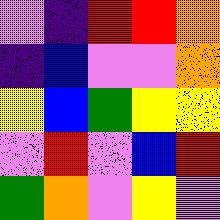[["violet", "indigo", "red", "red", "orange"], ["indigo", "blue", "violet", "violet", "orange"], ["yellow", "blue", "green", "yellow", "yellow"], ["violet", "red", "violet", "blue", "red"], ["green", "orange", "violet", "yellow", "violet"]]